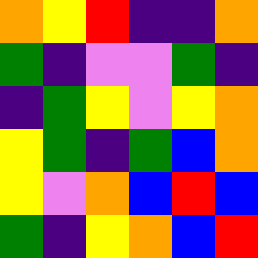[["orange", "yellow", "red", "indigo", "indigo", "orange"], ["green", "indigo", "violet", "violet", "green", "indigo"], ["indigo", "green", "yellow", "violet", "yellow", "orange"], ["yellow", "green", "indigo", "green", "blue", "orange"], ["yellow", "violet", "orange", "blue", "red", "blue"], ["green", "indigo", "yellow", "orange", "blue", "red"]]